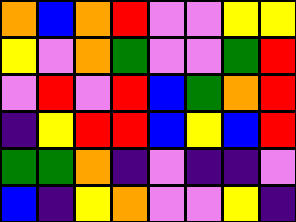[["orange", "blue", "orange", "red", "violet", "violet", "yellow", "yellow"], ["yellow", "violet", "orange", "green", "violet", "violet", "green", "red"], ["violet", "red", "violet", "red", "blue", "green", "orange", "red"], ["indigo", "yellow", "red", "red", "blue", "yellow", "blue", "red"], ["green", "green", "orange", "indigo", "violet", "indigo", "indigo", "violet"], ["blue", "indigo", "yellow", "orange", "violet", "violet", "yellow", "indigo"]]